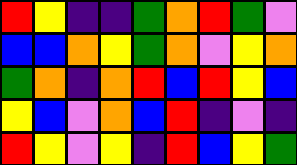[["red", "yellow", "indigo", "indigo", "green", "orange", "red", "green", "violet"], ["blue", "blue", "orange", "yellow", "green", "orange", "violet", "yellow", "orange"], ["green", "orange", "indigo", "orange", "red", "blue", "red", "yellow", "blue"], ["yellow", "blue", "violet", "orange", "blue", "red", "indigo", "violet", "indigo"], ["red", "yellow", "violet", "yellow", "indigo", "red", "blue", "yellow", "green"]]